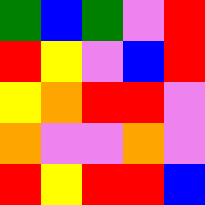[["green", "blue", "green", "violet", "red"], ["red", "yellow", "violet", "blue", "red"], ["yellow", "orange", "red", "red", "violet"], ["orange", "violet", "violet", "orange", "violet"], ["red", "yellow", "red", "red", "blue"]]